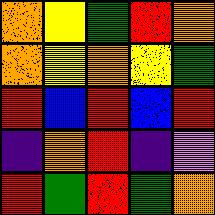[["orange", "yellow", "green", "red", "orange"], ["orange", "yellow", "orange", "yellow", "green"], ["red", "blue", "red", "blue", "red"], ["indigo", "orange", "red", "indigo", "violet"], ["red", "green", "red", "green", "orange"]]